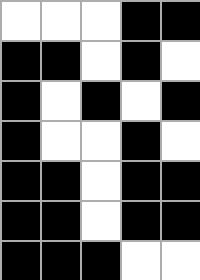[["white", "white", "white", "black", "black"], ["black", "black", "white", "black", "white"], ["black", "white", "black", "white", "black"], ["black", "white", "white", "black", "white"], ["black", "black", "white", "black", "black"], ["black", "black", "white", "black", "black"], ["black", "black", "black", "white", "white"]]